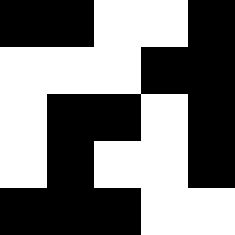[["black", "black", "white", "white", "black"], ["white", "white", "white", "black", "black"], ["white", "black", "black", "white", "black"], ["white", "black", "white", "white", "black"], ["black", "black", "black", "white", "white"]]